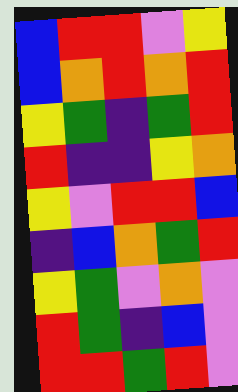[["blue", "red", "red", "violet", "yellow"], ["blue", "orange", "red", "orange", "red"], ["yellow", "green", "indigo", "green", "red"], ["red", "indigo", "indigo", "yellow", "orange"], ["yellow", "violet", "red", "red", "blue"], ["indigo", "blue", "orange", "green", "red"], ["yellow", "green", "violet", "orange", "violet"], ["red", "green", "indigo", "blue", "violet"], ["red", "red", "green", "red", "violet"]]